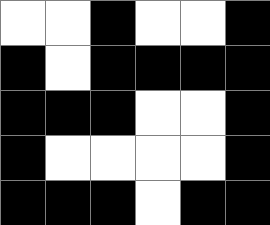[["white", "white", "black", "white", "white", "black"], ["black", "white", "black", "black", "black", "black"], ["black", "black", "black", "white", "white", "black"], ["black", "white", "white", "white", "white", "black"], ["black", "black", "black", "white", "black", "black"]]